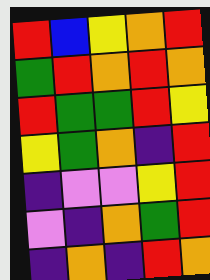[["red", "blue", "yellow", "orange", "red"], ["green", "red", "orange", "red", "orange"], ["red", "green", "green", "red", "yellow"], ["yellow", "green", "orange", "indigo", "red"], ["indigo", "violet", "violet", "yellow", "red"], ["violet", "indigo", "orange", "green", "red"], ["indigo", "orange", "indigo", "red", "orange"]]